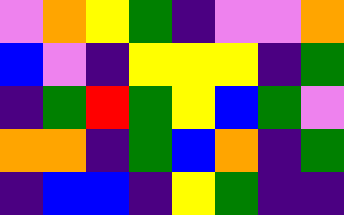[["violet", "orange", "yellow", "green", "indigo", "violet", "violet", "orange"], ["blue", "violet", "indigo", "yellow", "yellow", "yellow", "indigo", "green"], ["indigo", "green", "red", "green", "yellow", "blue", "green", "violet"], ["orange", "orange", "indigo", "green", "blue", "orange", "indigo", "green"], ["indigo", "blue", "blue", "indigo", "yellow", "green", "indigo", "indigo"]]